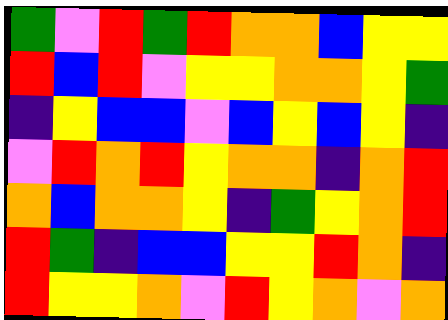[["green", "violet", "red", "green", "red", "orange", "orange", "blue", "yellow", "yellow"], ["red", "blue", "red", "violet", "yellow", "yellow", "orange", "orange", "yellow", "green"], ["indigo", "yellow", "blue", "blue", "violet", "blue", "yellow", "blue", "yellow", "indigo"], ["violet", "red", "orange", "red", "yellow", "orange", "orange", "indigo", "orange", "red"], ["orange", "blue", "orange", "orange", "yellow", "indigo", "green", "yellow", "orange", "red"], ["red", "green", "indigo", "blue", "blue", "yellow", "yellow", "red", "orange", "indigo"], ["red", "yellow", "yellow", "orange", "violet", "red", "yellow", "orange", "violet", "orange"]]